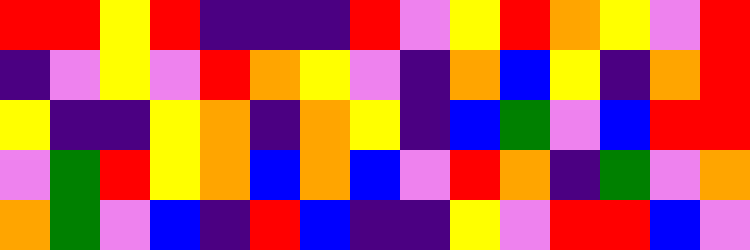[["red", "red", "yellow", "red", "indigo", "indigo", "indigo", "red", "violet", "yellow", "red", "orange", "yellow", "violet", "red"], ["indigo", "violet", "yellow", "violet", "red", "orange", "yellow", "violet", "indigo", "orange", "blue", "yellow", "indigo", "orange", "red"], ["yellow", "indigo", "indigo", "yellow", "orange", "indigo", "orange", "yellow", "indigo", "blue", "green", "violet", "blue", "red", "red"], ["violet", "green", "red", "yellow", "orange", "blue", "orange", "blue", "violet", "red", "orange", "indigo", "green", "violet", "orange"], ["orange", "green", "violet", "blue", "indigo", "red", "blue", "indigo", "indigo", "yellow", "violet", "red", "red", "blue", "violet"]]